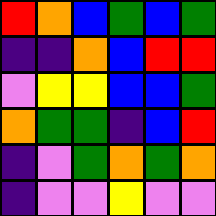[["red", "orange", "blue", "green", "blue", "green"], ["indigo", "indigo", "orange", "blue", "red", "red"], ["violet", "yellow", "yellow", "blue", "blue", "green"], ["orange", "green", "green", "indigo", "blue", "red"], ["indigo", "violet", "green", "orange", "green", "orange"], ["indigo", "violet", "violet", "yellow", "violet", "violet"]]